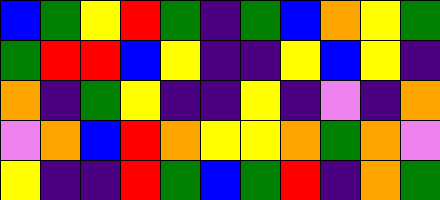[["blue", "green", "yellow", "red", "green", "indigo", "green", "blue", "orange", "yellow", "green"], ["green", "red", "red", "blue", "yellow", "indigo", "indigo", "yellow", "blue", "yellow", "indigo"], ["orange", "indigo", "green", "yellow", "indigo", "indigo", "yellow", "indigo", "violet", "indigo", "orange"], ["violet", "orange", "blue", "red", "orange", "yellow", "yellow", "orange", "green", "orange", "violet"], ["yellow", "indigo", "indigo", "red", "green", "blue", "green", "red", "indigo", "orange", "green"]]